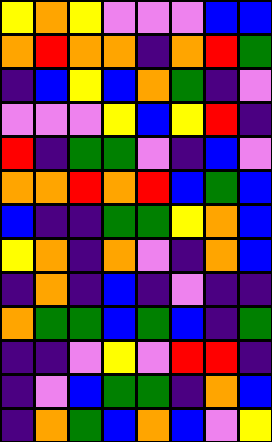[["yellow", "orange", "yellow", "violet", "violet", "violet", "blue", "blue"], ["orange", "red", "orange", "orange", "indigo", "orange", "red", "green"], ["indigo", "blue", "yellow", "blue", "orange", "green", "indigo", "violet"], ["violet", "violet", "violet", "yellow", "blue", "yellow", "red", "indigo"], ["red", "indigo", "green", "green", "violet", "indigo", "blue", "violet"], ["orange", "orange", "red", "orange", "red", "blue", "green", "blue"], ["blue", "indigo", "indigo", "green", "green", "yellow", "orange", "blue"], ["yellow", "orange", "indigo", "orange", "violet", "indigo", "orange", "blue"], ["indigo", "orange", "indigo", "blue", "indigo", "violet", "indigo", "indigo"], ["orange", "green", "green", "blue", "green", "blue", "indigo", "green"], ["indigo", "indigo", "violet", "yellow", "violet", "red", "red", "indigo"], ["indigo", "violet", "blue", "green", "green", "indigo", "orange", "blue"], ["indigo", "orange", "green", "blue", "orange", "blue", "violet", "yellow"]]